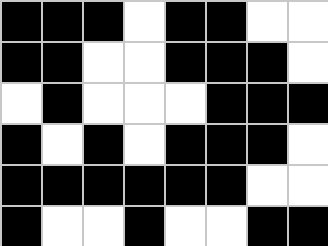[["black", "black", "black", "white", "black", "black", "white", "white"], ["black", "black", "white", "white", "black", "black", "black", "white"], ["white", "black", "white", "white", "white", "black", "black", "black"], ["black", "white", "black", "white", "black", "black", "black", "white"], ["black", "black", "black", "black", "black", "black", "white", "white"], ["black", "white", "white", "black", "white", "white", "black", "black"]]